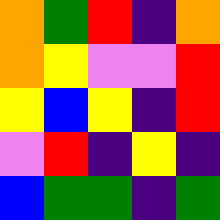[["orange", "green", "red", "indigo", "orange"], ["orange", "yellow", "violet", "violet", "red"], ["yellow", "blue", "yellow", "indigo", "red"], ["violet", "red", "indigo", "yellow", "indigo"], ["blue", "green", "green", "indigo", "green"]]